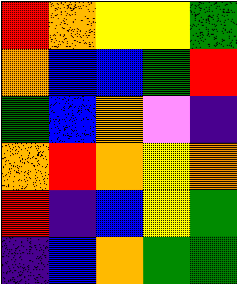[["red", "orange", "yellow", "yellow", "green"], ["orange", "blue", "blue", "green", "red"], ["green", "blue", "orange", "violet", "indigo"], ["orange", "red", "orange", "yellow", "orange"], ["red", "indigo", "blue", "yellow", "green"], ["indigo", "blue", "orange", "green", "green"]]